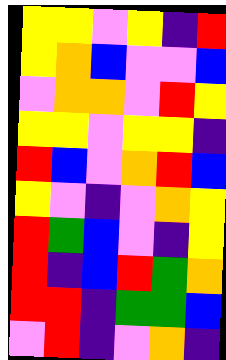[["yellow", "yellow", "violet", "yellow", "indigo", "red"], ["yellow", "orange", "blue", "violet", "violet", "blue"], ["violet", "orange", "orange", "violet", "red", "yellow"], ["yellow", "yellow", "violet", "yellow", "yellow", "indigo"], ["red", "blue", "violet", "orange", "red", "blue"], ["yellow", "violet", "indigo", "violet", "orange", "yellow"], ["red", "green", "blue", "violet", "indigo", "yellow"], ["red", "indigo", "blue", "red", "green", "orange"], ["red", "red", "indigo", "green", "green", "blue"], ["violet", "red", "indigo", "violet", "orange", "indigo"]]